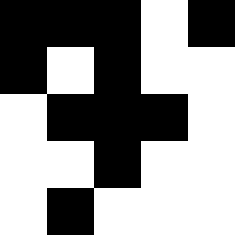[["black", "black", "black", "white", "black"], ["black", "white", "black", "white", "white"], ["white", "black", "black", "black", "white"], ["white", "white", "black", "white", "white"], ["white", "black", "white", "white", "white"]]